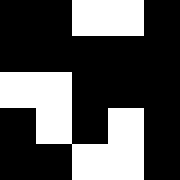[["black", "black", "white", "white", "black"], ["black", "black", "black", "black", "black"], ["white", "white", "black", "black", "black"], ["black", "white", "black", "white", "black"], ["black", "black", "white", "white", "black"]]